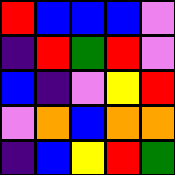[["red", "blue", "blue", "blue", "violet"], ["indigo", "red", "green", "red", "violet"], ["blue", "indigo", "violet", "yellow", "red"], ["violet", "orange", "blue", "orange", "orange"], ["indigo", "blue", "yellow", "red", "green"]]